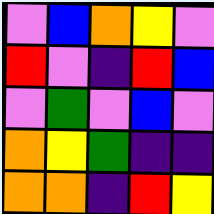[["violet", "blue", "orange", "yellow", "violet"], ["red", "violet", "indigo", "red", "blue"], ["violet", "green", "violet", "blue", "violet"], ["orange", "yellow", "green", "indigo", "indigo"], ["orange", "orange", "indigo", "red", "yellow"]]